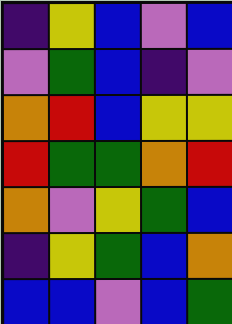[["indigo", "yellow", "blue", "violet", "blue"], ["violet", "green", "blue", "indigo", "violet"], ["orange", "red", "blue", "yellow", "yellow"], ["red", "green", "green", "orange", "red"], ["orange", "violet", "yellow", "green", "blue"], ["indigo", "yellow", "green", "blue", "orange"], ["blue", "blue", "violet", "blue", "green"]]